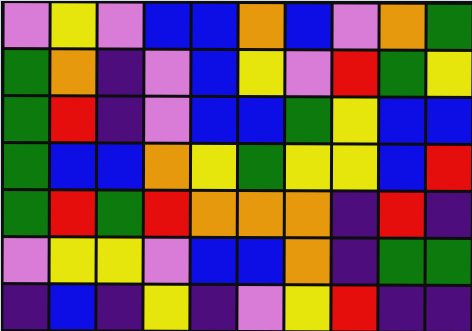[["violet", "yellow", "violet", "blue", "blue", "orange", "blue", "violet", "orange", "green"], ["green", "orange", "indigo", "violet", "blue", "yellow", "violet", "red", "green", "yellow"], ["green", "red", "indigo", "violet", "blue", "blue", "green", "yellow", "blue", "blue"], ["green", "blue", "blue", "orange", "yellow", "green", "yellow", "yellow", "blue", "red"], ["green", "red", "green", "red", "orange", "orange", "orange", "indigo", "red", "indigo"], ["violet", "yellow", "yellow", "violet", "blue", "blue", "orange", "indigo", "green", "green"], ["indigo", "blue", "indigo", "yellow", "indigo", "violet", "yellow", "red", "indigo", "indigo"]]